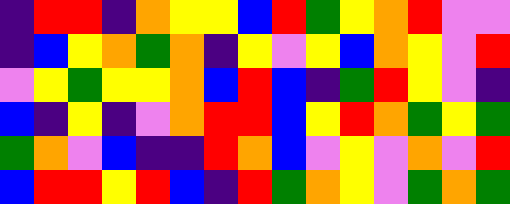[["indigo", "red", "red", "indigo", "orange", "yellow", "yellow", "blue", "red", "green", "yellow", "orange", "red", "violet", "violet"], ["indigo", "blue", "yellow", "orange", "green", "orange", "indigo", "yellow", "violet", "yellow", "blue", "orange", "yellow", "violet", "red"], ["violet", "yellow", "green", "yellow", "yellow", "orange", "blue", "red", "blue", "indigo", "green", "red", "yellow", "violet", "indigo"], ["blue", "indigo", "yellow", "indigo", "violet", "orange", "red", "red", "blue", "yellow", "red", "orange", "green", "yellow", "green"], ["green", "orange", "violet", "blue", "indigo", "indigo", "red", "orange", "blue", "violet", "yellow", "violet", "orange", "violet", "red"], ["blue", "red", "red", "yellow", "red", "blue", "indigo", "red", "green", "orange", "yellow", "violet", "green", "orange", "green"]]